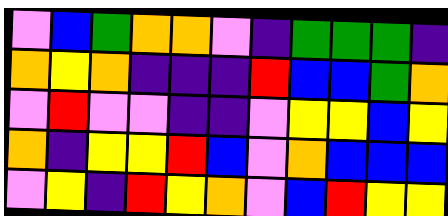[["violet", "blue", "green", "orange", "orange", "violet", "indigo", "green", "green", "green", "indigo"], ["orange", "yellow", "orange", "indigo", "indigo", "indigo", "red", "blue", "blue", "green", "orange"], ["violet", "red", "violet", "violet", "indigo", "indigo", "violet", "yellow", "yellow", "blue", "yellow"], ["orange", "indigo", "yellow", "yellow", "red", "blue", "violet", "orange", "blue", "blue", "blue"], ["violet", "yellow", "indigo", "red", "yellow", "orange", "violet", "blue", "red", "yellow", "yellow"]]